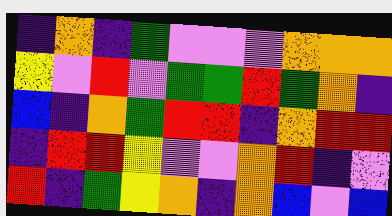[["indigo", "orange", "indigo", "green", "violet", "violet", "violet", "orange", "orange", "orange"], ["yellow", "violet", "red", "violet", "green", "green", "red", "green", "orange", "indigo"], ["blue", "indigo", "orange", "green", "red", "red", "indigo", "orange", "red", "red"], ["indigo", "red", "red", "yellow", "violet", "violet", "orange", "red", "indigo", "violet"], ["red", "indigo", "green", "yellow", "orange", "indigo", "orange", "blue", "violet", "blue"]]